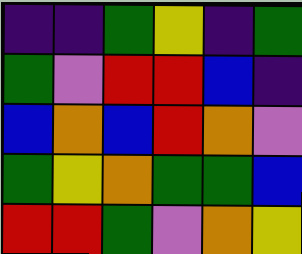[["indigo", "indigo", "green", "yellow", "indigo", "green"], ["green", "violet", "red", "red", "blue", "indigo"], ["blue", "orange", "blue", "red", "orange", "violet"], ["green", "yellow", "orange", "green", "green", "blue"], ["red", "red", "green", "violet", "orange", "yellow"]]